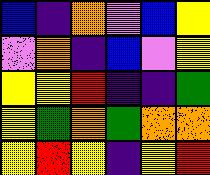[["blue", "indigo", "orange", "violet", "blue", "yellow"], ["violet", "orange", "indigo", "blue", "violet", "yellow"], ["yellow", "yellow", "red", "indigo", "indigo", "green"], ["yellow", "green", "orange", "green", "orange", "orange"], ["yellow", "red", "yellow", "indigo", "yellow", "red"]]